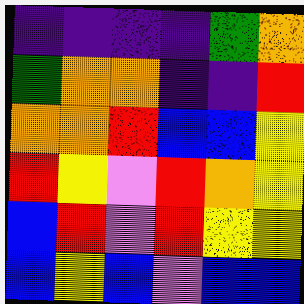[["indigo", "indigo", "indigo", "indigo", "green", "orange"], ["green", "orange", "orange", "indigo", "indigo", "red"], ["orange", "orange", "red", "blue", "blue", "yellow"], ["red", "yellow", "violet", "red", "orange", "yellow"], ["blue", "red", "violet", "red", "yellow", "yellow"], ["blue", "yellow", "blue", "violet", "blue", "blue"]]